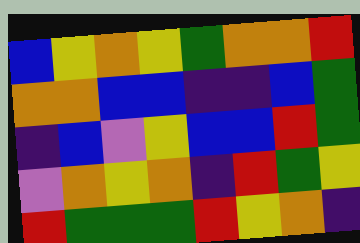[["blue", "yellow", "orange", "yellow", "green", "orange", "orange", "red"], ["orange", "orange", "blue", "blue", "indigo", "indigo", "blue", "green"], ["indigo", "blue", "violet", "yellow", "blue", "blue", "red", "green"], ["violet", "orange", "yellow", "orange", "indigo", "red", "green", "yellow"], ["red", "green", "green", "green", "red", "yellow", "orange", "indigo"]]